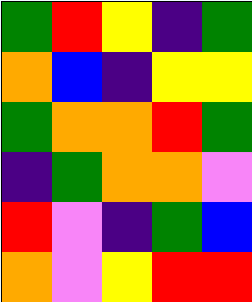[["green", "red", "yellow", "indigo", "green"], ["orange", "blue", "indigo", "yellow", "yellow"], ["green", "orange", "orange", "red", "green"], ["indigo", "green", "orange", "orange", "violet"], ["red", "violet", "indigo", "green", "blue"], ["orange", "violet", "yellow", "red", "red"]]